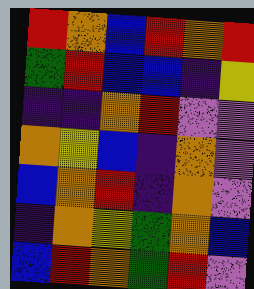[["red", "orange", "blue", "red", "orange", "red"], ["green", "red", "blue", "blue", "indigo", "yellow"], ["indigo", "indigo", "orange", "red", "violet", "violet"], ["orange", "yellow", "blue", "indigo", "orange", "violet"], ["blue", "orange", "red", "indigo", "orange", "violet"], ["indigo", "orange", "yellow", "green", "orange", "blue"], ["blue", "red", "orange", "green", "red", "violet"]]